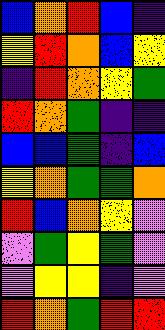[["blue", "orange", "red", "blue", "indigo"], ["yellow", "red", "orange", "blue", "yellow"], ["indigo", "red", "orange", "yellow", "green"], ["red", "orange", "green", "indigo", "indigo"], ["blue", "blue", "green", "indigo", "blue"], ["yellow", "orange", "green", "green", "orange"], ["red", "blue", "orange", "yellow", "violet"], ["violet", "green", "yellow", "green", "violet"], ["violet", "yellow", "yellow", "indigo", "violet"], ["red", "orange", "green", "red", "red"]]